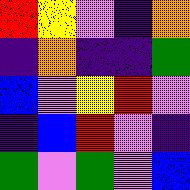[["red", "yellow", "violet", "indigo", "orange"], ["indigo", "orange", "indigo", "indigo", "green"], ["blue", "violet", "yellow", "red", "violet"], ["indigo", "blue", "red", "violet", "indigo"], ["green", "violet", "green", "violet", "blue"]]